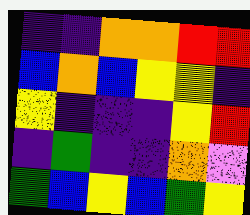[["indigo", "indigo", "orange", "orange", "red", "red"], ["blue", "orange", "blue", "yellow", "yellow", "indigo"], ["yellow", "indigo", "indigo", "indigo", "yellow", "red"], ["indigo", "green", "indigo", "indigo", "orange", "violet"], ["green", "blue", "yellow", "blue", "green", "yellow"]]